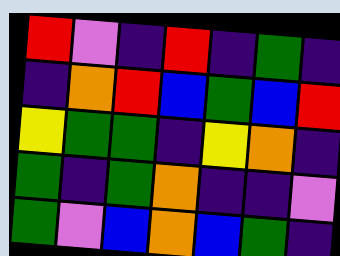[["red", "violet", "indigo", "red", "indigo", "green", "indigo"], ["indigo", "orange", "red", "blue", "green", "blue", "red"], ["yellow", "green", "green", "indigo", "yellow", "orange", "indigo"], ["green", "indigo", "green", "orange", "indigo", "indigo", "violet"], ["green", "violet", "blue", "orange", "blue", "green", "indigo"]]